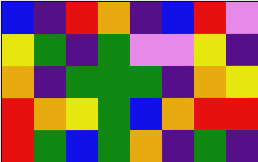[["blue", "indigo", "red", "orange", "indigo", "blue", "red", "violet"], ["yellow", "green", "indigo", "green", "violet", "violet", "yellow", "indigo"], ["orange", "indigo", "green", "green", "green", "indigo", "orange", "yellow"], ["red", "orange", "yellow", "green", "blue", "orange", "red", "red"], ["red", "green", "blue", "green", "orange", "indigo", "green", "indigo"]]